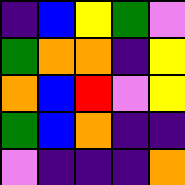[["indigo", "blue", "yellow", "green", "violet"], ["green", "orange", "orange", "indigo", "yellow"], ["orange", "blue", "red", "violet", "yellow"], ["green", "blue", "orange", "indigo", "indigo"], ["violet", "indigo", "indigo", "indigo", "orange"]]